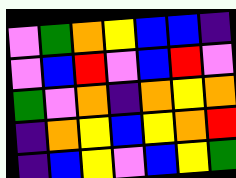[["violet", "green", "orange", "yellow", "blue", "blue", "indigo"], ["violet", "blue", "red", "violet", "blue", "red", "violet"], ["green", "violet", "orange", "indigo", "orange", "yellow", "orange"], ["indigo", "orange", "yellow", "blue", "yellow", "orange", "red"], ["indigo", "blue", "yellow", "violet", "blue", "yellow", "green"]]